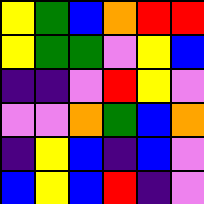[["yellow", "green", "blue", "orange", "red", "red"], ["yellow", "green", "green", "violet", "yellow", "blue"], ["indigo", "indigo", "violet", "red", "yellow", "violet"], ["violet", "violet", "orange", "green", "blue", "orange"], ["indigo", "yellow", "blue", "indigo", "blue", "violet"], ["blue", "yellow", "blue", "red", "indigo", "violet"]]